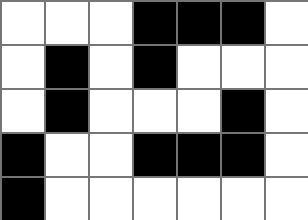[["white", "white", "white", "black", "black", "black", "white"], ["white", "black", "white", "black", "white", "white", "white"], ["white", "black", "white", "white", "white", "black", "white"], ["black", "white", "white", "black", "black", "black", "white"], ["black", "white", "white", "white", "white", "white", "white"]]